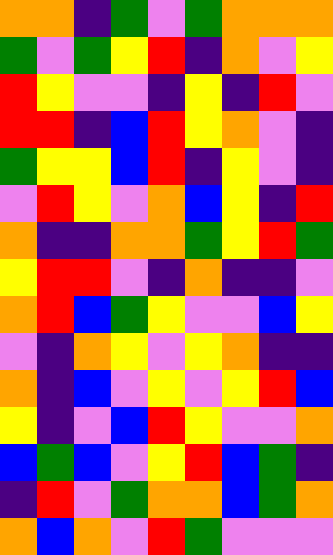[["orange", "orange", "indigo", "green", "violet", "green", "orange", "orange", "orange"], ["green", "violet", "green", "yellow", "red", "indigo", "orange", "violet", "yellow"], ["red", "yellow", "violet", "violet", "indigo", "yellow", "indigo", "red", "violet"], ["red", "red", "indigo", "blue", "red", "yellow", "orange", "violet", "indigo"], ["green", "yellow", "yellow", "blue", "red", "indigo", "yellow", "violet", "indigo"], ["violet", "red", "yellow", "violet", "orange", "blue", "yellow", "indigo", "red"], ["orange", "indigo", "indigo", "orange", "orange", "green", "yellow", "red", "green"], ["yellow", "red", "red", "violet", "indigo", "orange", "indigo", "indigo", "violet"], ["orange", "red", "blue", "green", "yellow", "violet", "violet", "blue", "yellow"], ["violet", "indigo", "orange", "yellow", "violet", "yellow", "orange", "indigo", "indigo"], ["orange", "indigo", "blue", "violet", "yellow", "violet", "yellow", "red", "blue"], ["yellow", "indigo", "violet", "blue", "red", "yellow", "violet", "violet", "orange"], ["blue", "green", "blue", "violet", "yellow", "red", "blue", "green", "indigo"], ["indigo", "red", "violet", "green", "orange", "orange", "blue", "green", "orange"], ["orange", "blue", "orange", "violet", "red", "green", "violet", "violet", "violet"]]